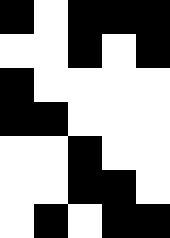[["black", "white", "black", "black", "black"], ["white", "white", "black", "white", "black"], ["black", "white", "white", "white", "white"], ["black", "black", "white", "white", "white"], ["white", "white", "black", "white", "white"], ["white", "white", "black", "black", "white"], ["white", "black", "white", "black", "black"]]